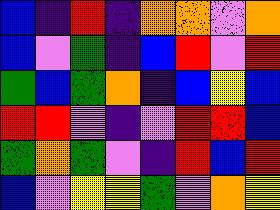[["blue", "indigo", "red", "indigo", "orange", "orange", "violet", "orange"], ["blue", "violet", "green", "indigo", "blue", "red", "violet", "red"], ["green", "blue", "green", "orange", "indigo", "blue", "yellow", "blue"], ["red", "red", "violet", "indigo", "violet", "red", "red", "blue"], ["green", "orange", "green", "violet", "indigo", "red", "blue", "red"], ["blue", "violet", "yellow", "yellow", "green", "violet", "orange", "yellow"]]